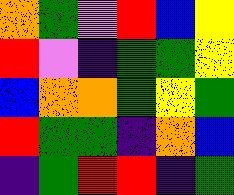[["orange", "green", "violet", "red", "blue", "yellow"], ["red", "violet", "indigo", "green", "green", "yellow"], ["blue", "orange", "orange", "green", "yellow", "green"], ["red", "green", "green", "indigo", "orange", "blue"], ["indigo", "green", "red", "red", "indigo", "green"]]